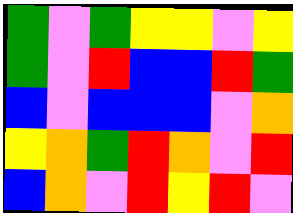[["green", "violet", "green", "yellow", "yellow", "violet", "yellow"], ["green", "violet", "red", "blue", "blue", "red", "green"], ["blue", "violet", "blue", "blue", "blue", "violet", "orange"], ["yellow", "orange", "green", "red", "orange", "violet", "red"], ["blue", "orange", "violet", "red", "yellow", "red", "violet"]]